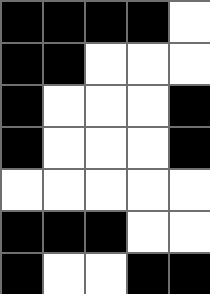[["black", "black", "black", "black", "white"], ["black", "black", "white", "white", "white"], ["black", "white", "white", "white", "black"], ["black", "white", "white", "white", "black"], ["white", "white", "white", "white", "white"], ["black", "black", "black", "white", "white"], ["black", "white", "white", "black", "black"]]